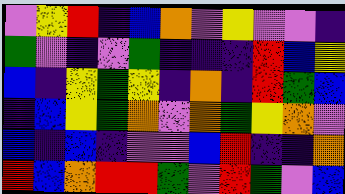[["violet", "yellow", "red", "indigo", "blue", "orange", "violet", "yellow", "violet", "violet", "indigo"], ["green", "violet", "indigo", "violet", "green", "indigo", "indigo", "indigo", "red", "blue", "yellow"], ["blue", "indigo", "yellow", "green", "yellow", "indigo", "orange", "indigo", "red", "green", "blue"], ["indigo", "blue", "yellow", "green", "orange", "violet", "orange", "green", "yellow", "orange", "violet"], ["blue", "indigo", "blue", "indigo", "violet", "violet", "blue", "red", "indigo", "indigo", "orange"], ["red", "blue", "orange", "red", "red", "green", "violet", "red", "green", "violet", "blue"]]